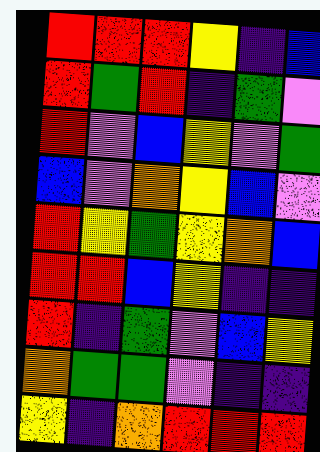[["red", "red", "red", "yellow", "indigo", "blue"], ["red", "green", "red", "indigo", "green", "violet"], ["red", "violet", "blue", "yellow", "violet", "green"], ["blue", "violet", "orange", "yellow", "blue", "violet"], ["red", "yellow", "green", "yellow", "orange", "blue"], ["red", "red", "blue", "yellow", "indigo", "indigo"], ["red", "indigo", "green", "violet", "blue", "yellow"], ["orange", "green", "green", "violet", "indigo", "indigo"], ["yellow", "indigo", "orange", "red", "red", "red"]]